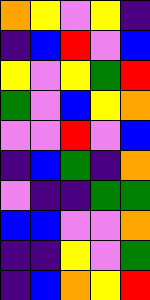[["orange", "yellow", "violet", "yellow", "indigo"], ["indigo", "blue", "red", "violet", "blue"], ["yellow", "violet", "yellow", "green", "red"], ["green", "violet", "blue", "yellow", "orange"], ["violet", "violet", "red", "violet", "blue"], ["indigo", "blue", "green", "indigo", "orange"], ["violet", "indigo", "indigo", "green", "green"], ["blue", "blue", "violet", "violet", "orange"], ["indigo", "indigo", "yellow", "violet", "green"], ["indigo", "blue", "orange", "yellow", "red"]]